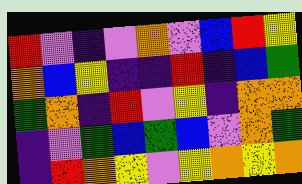[["red", "violet", "indigo", "violet", "orange", "violet", "blue", "red", "yellow"], ["orange", "blue", "yellow", "indigo", "indigo", "red", "indigo", "blue", "green"], ["green", "orange", "indigo", "red", "violet", "yellow", "indigo", "orange", "orange"], ["indigo", "violet", "green", "blue", "green", "blue", "violet", "orange", "green"], ["indigo", "red", "orange", "yellow", "violet", "yellow", "orange", "yellow", "orange"]]